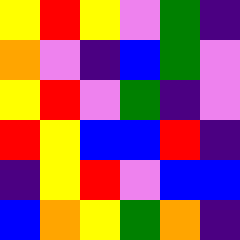[["yellow", "red", "yellow", "violet", "green", "indigo"], ["orange", "violet", "indigo", "blue", "green", "violet"], ["yellow", "red", "violet", "green", "indigo", "violet"], ["red", "yellow", "blue", "blue", "red", "indigo"], ["indigo", "yellow", "red", "violet", "blue", "blue"], ["blue", "orange", "yellow", "green", "orange", "indigo"]]